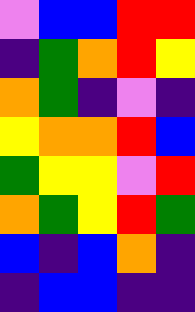[["violet", "blue", "blue", "red", "red"], ["indigo", "green", "orange", "red", "yellow"], ["orange", "green", "indigo", "violet", "indigo"], ["yellow", "orange", "orange", "red", "blue"], ["green", "yellow", "yellow", "violet", "red"], ["orange", "green", "yellow", "red", "green"], ["blue", "indigo", "blue", "orange", "indigo"], ["indigo", "blue", "blue", "indigo", "indigo"]]